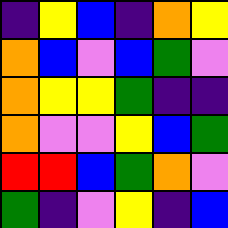[["indigo", "yellow", "blue", "indigo", "orange", "yellow"], ["orange", "blue", "violet", "blue", "green", "violet"], ["orange", "yellow", "yellow", "green", "indigo", "indigo"], ["orange", "violet", "violet", "yellow", "blue", "green"], ["red", "red", "blue", "green", "orange", "violet"], ["green", "indigo", "violet", "yellow", "indigo", "blue"]]